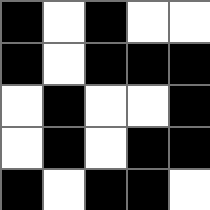[["black", "white", "black", "white", "white"], ["black", "white", "black", "black", "black"], ["white", "black", "white", "white", "black"], ["white", "black", "white", "black", "black"], ["black", "white", "black", "black", "white"]]